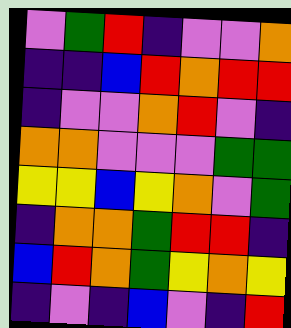[["violet", "green", "red", "indigo", "violet", "violet", "orange"], ["indigo", "indigo", "blue", "red", "orange", "red", "red"], ["indigo", "violet", "violet", "orange", "red", "violet", "indigo"], ["orange", "orange", "violet", "violet", "violet", "green", "green"], ["yellow", "yellow", "blue", "yellow", "orange", "violet", "green"], ["indigo", "orange", "orange", "green", "red", "red", "indigo"], ["blue", "red", "orange", "green", "yellow", "orange", "yellow"], ["indigo", "violet", "indigo", "blue", "violet", "indigo", "red"]]